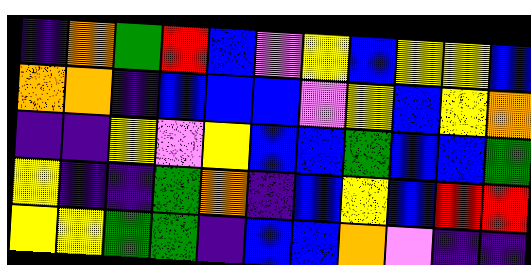[["indigo", "orange", "green", "red", "blue", "violet", "yellow", "blue", "yellow", "yellow", "blue"], ["orange", "orange", "indigo", "blue", "blue", "blue", "violet", "yellow", "blue", "yellow", "orange"], ["indigo", "indigo", "yellow", "violet", "yellow", "blue", "blue", "green", "blue", "blue", "green"], ["yellow", "indigo", "indigo", "green", "orange", "indigo", "blue", "yellow", "blue", "red", "red"], ["yellow", "yellow", "green", "green", "indigo", "blue", "blue", "orange", "violet", "indigo", "indigo"]]